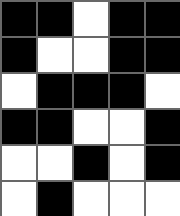[["black", "black", "white", "black", "black"], ["black", "white", "white", "black", "black"], ["white", "black", "black", "black", "white"], ["black", "black", "white", "white", "black"], ["white", "white", "black", "white", "black"], ["white", "black", "white", "white", "white"]]